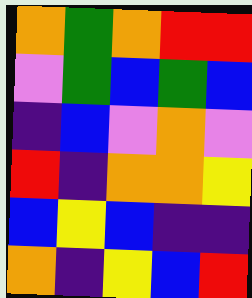[["orange", "green", "orange", "red", "red"], ["violet", "green", "blue", "green", "blue"], ["indigo", "blue", "violet", "orange", "violet"], ["red", "indigo", "orange", "orange", "yellow"], ["blue", "yellow", "blue", "indigo", "indigo"], ["orange", "indigo", "yellow", "blue", "red"]]